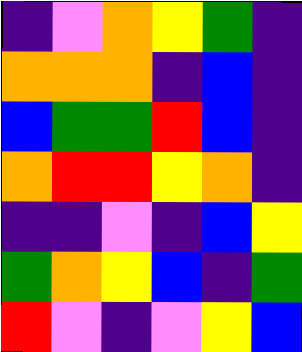[["indigo", "violet", "orange", "yellow", "green", "indigo"], ["orange", "orange", "orange", "indigo", "blue", "indigo"], ["blue", "green", "green", "red", "blue", "indigo"], ["orange", "red", "red", "yellow", "orange", "indigo"], ["indigo", "indigo", "violet", "indigo", "blue", "yellow"], ["green", "orange", "yellow", "blue", "indigo", "green"], ["red", "violet", "indigo", "violet", "yellow", "blue"]]